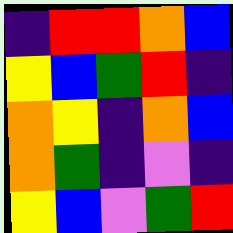[["indigo", "red", "red", "orange", "blue"], ["yellow", "blue", "green", "red", "indigo"], ["orange", "yellow", "indigo", "orange", "blue"], ["orange", "green", "indigo", "violet", "indigo"], ["yellow", "blue", "violet", "green", "red"]]